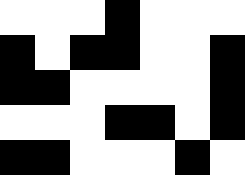[["white", "white", "white", "black", "white", "white", "white"], ["black", "white", "black", "black", "white", "white", "black"], ["black", "black", "white", "white", "white", "white", "black"], ["white", "white", "white", "black", "black", "white", "black"], ["black", "black", "white", "white", "white", "black", "white"]]